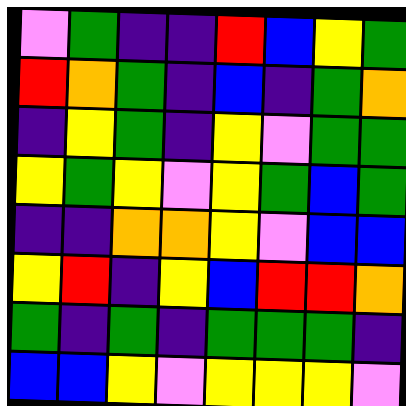[["violet", "green", "indigo", "indigo", "red", "blue", "yellow", "green"], ["red", "orange", "green", "indigo", "blue", "indigo", "green", "orange"], ["indigo", "yellow", "green", "indigo", "yellow", "violet", "green", "green"], ["yellow", "green", "yellow", "violet", "yellow", "green", "blue", "green"], ["indigo", "indigo", "orange", "orange", "yellow", "violet", "blue", "blue"], ["yellow", "red", "indigo", "yellow", "blue", "red", "red", "orange"], ["green", "indigo", "green", "indigo", "green", "green", "green", "indigo"], ["blue", "blue", "yellow", "violet", "yellow", "yellow", "yellow", "violet"]]